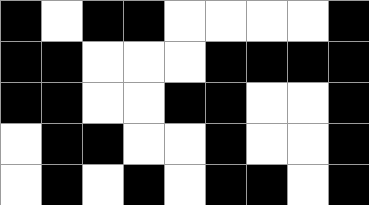[["black", "white", "black", "black", "white", "white", "white", "white", "black"], ["black", "black", "white", "white", "white", "black", "black", "black", "black"], ["black", "black", "white", "white", "black", "black", "white", "white", "black"], ["white", "black", "black", "white", "white", "black", "white", "white", "black"], ["white", "black", "white", "black", "white", "black", "black", "white", "black"]]